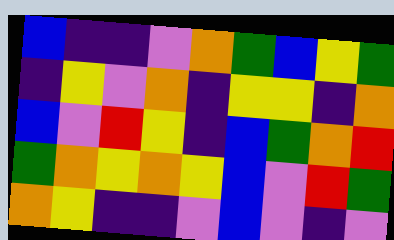[["blue", "indigo", "indigo", "violet", "orange", "green", "blue", "yellow", "green"], ["indigo", "yellow", "violet", "orange", "indigo", "yellow", "yellow", "indigo", "orange"], ["blue", "violet", "red", "yellow", "indigo", "blue", "green", "orange", "red"], ["green", "orange", "yellow", "orange", "yellow", "blue", "violet", "red", "green"], ["orange", "yellow", "indigo", "indigo", "violet", "blue", "violet", "indigo", "violet"]]